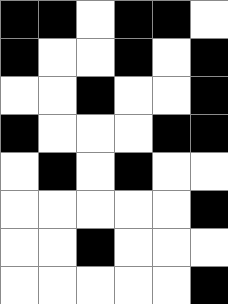[["black", "black", "white", "black", "black", "white"], ["black", "white", "white", "black", "white", "black"], ["white", "white", "black", "white", "white", "black"], ["black", "white", "white", "white", "black", "black"], ["white", "black", "white", "black", "white", "white"], ["white", "white", "white", "white", "white", "black"], ["white", "white", "black", "white", "white", "white"], ["white", "white", "white", "white", "white", "black"]]